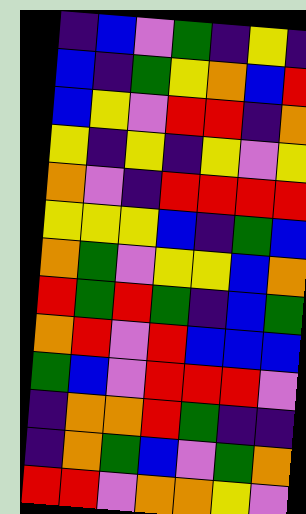[["indigo", "blue", "violet", "green", "indigo", "yellow", "indigo"], ["blue", "indigo", "green", "yellow", "orange", "blue", "red"], ["blue", "yellow", "violet", "red", "red", "indigo", "orange"], ["yellow", "indigo", "yellow", "indigo", "yellow", "violet", "yellow"], ["orange", "violet", "indigo", "red", "red", "red", "red"], ["yellow", "yellow", "yellow", "blue", "indigo", "green", "blue"], ["orange", "green", "violet", "yellow", "yellow", "blue", "orange"], ["red", "green", "red", "green", "indigo", "blue", "green"], ["orange", "red", "violet", "red", "blue", "blue", "blue"], ["green", "blue", "violet", "red", "red", "red", "violet"], ["indigo", "orange", "orange", "red", "green", "indigo", "indigo"], ["indigo", "orange", "green", "blue", "violet", "green", "orange"], ["red", "red", "violet", "orange", "orange", "yellow", "violet"]]